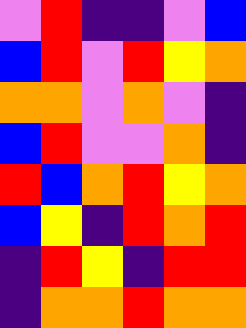[["violet", "red", "indigo", "indigo", "violet", "blue"], ["blue", "red", "violet", "red", "yellow", "orange"], ["orange", "orange", "violet", "orange", "violet", "indigo"], ["blue", "red", "violet", "violet", "orange", "indigo"], ["red", "blue", "orange", "red", "yellow", "orange"], ["blue", "yellow", "indigo", "red", "orange", "red"], ["indigo", "red", "yellow", "indigo", "red", "red"], ["indigo", "orange", "orange", "red", "orange", "orange"]]